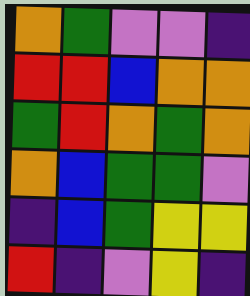[["orange", "green", "violet", "violet", "indigo"], ["red", "red", "blue", "orange", "orange"], ["green", "red", "orange", "green", "orange"], ["orange", "blue", "green", "green", "violet"], ["indigo", "blue", "green", "yellow", "yellow"], ["red", "indigo", "violet", "yellow", "indigo"]]